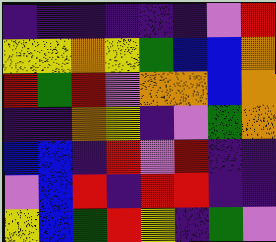[["indigo", "indigo", "indigo", "indigo", "indigo", "indigo", "violet", "red"], ["yellow", "yellow", "orange", "yellow", "green", "blue", "blue", "orange"], ["red", "green", "red", "violet", "orange", "orange", "blue", "orange"], ["indigo", "indigo", "orange", "yellow", "indigo", "violet", "green", "orange"], ["blue", "blue", "indigo", "red", "violet", "red", "indigo", "indigo"], ["violet", "blue", "red", "indigo", "red", "red", "indigo", "indigo"], ["yellow", "blue", "green", "red", "yellow", "indigo", "green", "violet"]]